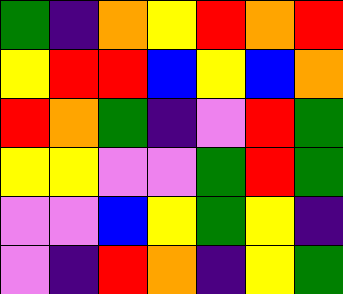[["green", "indigo", "orange", "yellow", "red", "orange", "red"], ["yellow", "red", "red", "blue", "yellow", "blue", "orange"], ["red", "orange", "green", "indigo", "violet", "red", "green"], ["yellow", "yellow", "violet", "violet", "green", "red", "green"], ["violet", "violet", "blue", "yellow", "green", "yellow", "indigo"], ["violet", "indigo", "red", "orange", "indigo", "yellow", "green"]]